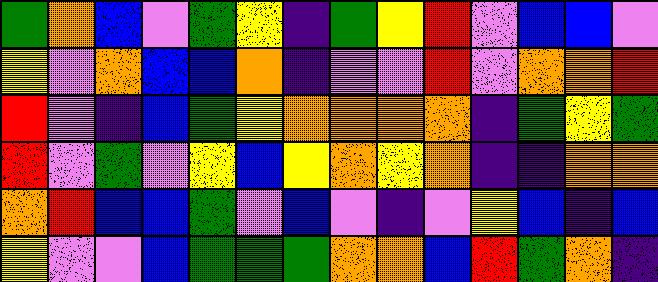[["green", "orange", "blue", "violet", "green", "yellow", "indigo", "green", "yellow", "red", "violet", "blue", "blue", "violet"], ["yellow", "violet", "orange", "blue", "blue", "orange", "indigo", "violet", "violet", "red", "violet", "orange", "orange", "red"], ["red", "violet", "indigo", "blue", "green", "yellow", "orange", "orange", "orange", "orange", "indigo", "green", "yellow", "green"], ["red", "violet", "green", "violet", "yellow", "blue", "yellow", "orange", "yellow", "orange", "indigo", "indigo", "orange", "orange"], ["orange", "red", "blue", "blue", "green", "violet", "blue", "violet", "indigo", "violet", "yellow", "blue", "indigo", "blue"], ["yellow", "violet", "violet", "blue", "green", "green", "green", "orange", "orange", "blue", "red", "green", "orange", "indigo"]]